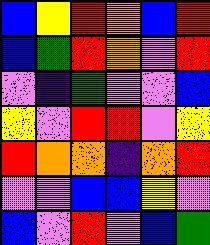[["blue", "yellow", "red", "orange", "blue", "red"], ["blue", "green", "red", "orange", "violet", "red"], ["violet", "indigo", "green", "violet", "violet", "blue"], ["yellow", "violet", "red", "red", "violet", "yellow"], ["red", "orange", "orange", "indigo", "orange", "red"], ["violet", "violet", "blue", "blue", "yellow", "violet"], ["blue", "violet", "red", "violet", "blue", "green"]]